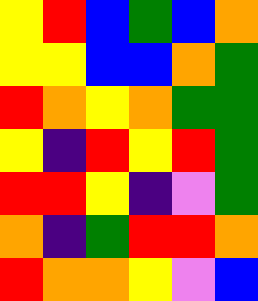[["yellow", "red", "blue", "green", "blue", "orange"], ["yellow", "yellow", "blue", "blue", "orange", "green"], ["red", "orange", "yellow", "orange", "green", "green"], ["yellow", "indigo", "red", "yellow", "red", "green"], ["red", "red", "yellow", "indigo", "violet", "green"], ["orange", "indigo", "green", "red", "red", "orange"], ["red", "orange", "orange", "yellow", "violet", "blue"]]